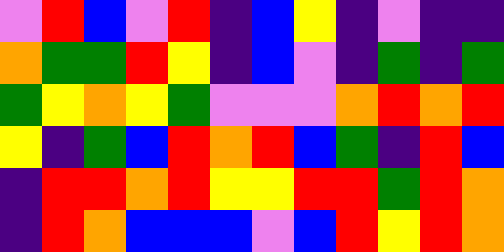[["violet", "red", "blue", "violet", "red", "indigo", "blue", "yellow", "indigo", "violet", "indigo", "indigo"], ["orange", "green", "green", "red", "yellow", "indigo", "blue", "violet", "indigo", "green", "indigo", "green"], ["green", "yellow", "orange", "yellow", "green", "violet", "violet", "violet", "orange", "red", "orange", "red"], ["yellow", "indigo", "green", "blue", "red", "orange", "red", "blue", "green", "indigo", "red", "blue"], ["indigo", "red", "red", "orange", "red", "yellow", "yellow", "red", "red", "green", "red", "orange"], ["indigo", "red", "orange", "blue", "blue", "blue", "violet", "blue", "red", "yellow", "red", "orange"]]